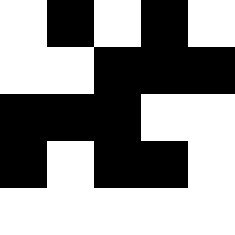[["white", "black", "white", "black", "white"], ["white", "white", "black", "black", "black"], ["black", "black", "black", "white", "white"], ["black", "white", "black", "black", "white"], ["white", "white", "white", "white", "white"]]